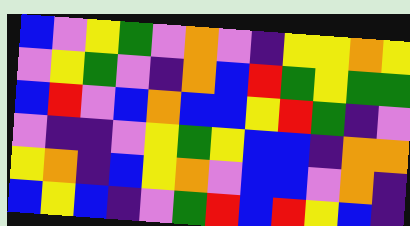[["blue", "violet", "yellow", "green", "violet", "orange", "violet", "indigo", "yellow", "yellow", "orange", "yellow"], ["violet", "yellow", "green", "violet", "indigo", "orange", "blue", "red", "green", "yellow", "green", "green"], ["blue", "red", "violet", "blue", "orange", "blue", "blue", "yellow", "red", "green", "indigo", "violet"], ["violet", "indigo", "indigo", "violet", "yellow", "green", "yellow", "blue", "blue", "indigo", "orange", "orange"], ["yellow", "orange", "indigo", "blue", "yellow", "orange", "violet", "blue", "blue", "violet", "orange", "indigo"], ["blue", "yellow", "blue", "indigo", "violet", "green", "red", "blue", "red", "yellow", "blue", "indigo"]]